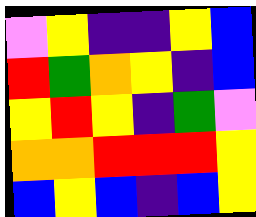[["violet", "yellow", "indigo", "indigo", "yellow", "blue"], ["red", "green", "orange", "yellow", "indigo", "blue"], ["yellow", "red", "yellow", "indigo", "green", "violet"], ["orange", "orange", "red", "red", "red", "yellow"], ["blue", "yellow", "blue", "indigo", "blue", "yellow"]]